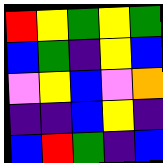[["red", "yellow", "green", "yellow", "green"], ["blue", "green", "indigo", "yellow", "blue"], ["violet", "yellow", "blue", "violet", "orange"], ["indigo", "indigo", "blue", "yellow", "indigo"], ["blue", "red", "green", "indigo", "blue"]]